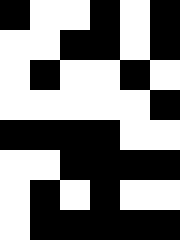[["black", "white", "white", "black", "white", "black"], ["white", "white", "black", "black", "white", "black"], ["white", "black", "white", "white", "black", "white"], ["white", "white", "white", "white", "white", "black"], ["black", "black", "black", "black", "white", "white"], ["white", "white", "black", "black", "black", "black"], ["white", "black", "white", "black", "white", "white"], ["white", "black", "black", "black", "black", "black"]]